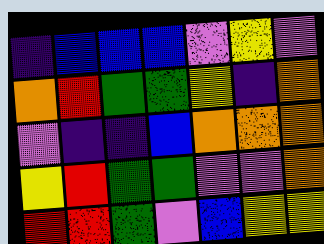[["indigo", "blue", "blue", "blue", "violet", "yellow", "violet"], ["orange", "red", "green", "green", "yellow", "indigo", "orange"], ["violet", "indigo", "indigo", "blue", "orange", "orange", "orange"], ["yellow", "red", "green", "green", "violet", "violet", "orange"], ["red", "red", "green", "violet", "blue", "yellow", "yellow"]]